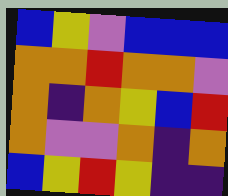[["blue", "yellow", "violet", "blue", "blue", "blue"], ["orange", "orange", "red", "orange", "orange", "violet"], ["orange", "indigo", "orange", "yellow", "blue", "red"], ["orange", "violet", "violet", "orange", "indigo", "orange"], ["blue", "yellow", "red", "yellow", "indigo", "indigo"]]